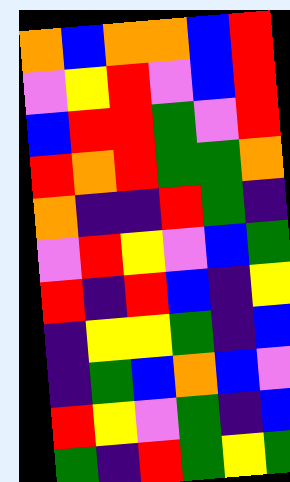[["orange", "blue", "orange", "orange", "blue", "red"], ["violet", "yellow", "red", "violet", "blue", "red"], ["blue", "red", "red", "green", "violet", "red"], ["red", "orange", "red", "green", "green", "orange"], ["orange", "indigo", "indigo", "red", "green", "indigo"], ["violet", "red", "yellow", "violet", "blue", "green"], ["red", "indigo", "red", "blue", "indigo", "yellow"], ["indigo", "yellow", "yellow", "green", "indigo", "blue"], ["indigo", "green", "blue", "orange", "blue", "violet"], ["red", "yellow", "violet", "green", "indigo", "blue"], ["green", "indigo", "red", "green", "yellow", "green"]]